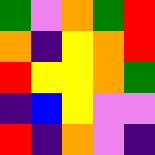[["green", "violet", "orange", "green", "red"], ["orange", "indigo", "yellow", "orange", "red"], ["red", "yellow", "yellow", "orange", "green"], ["indigo", "blue", "yellow", "violet", "violet"], ["red", "indigo", "orange", "violet", "indigo"]]